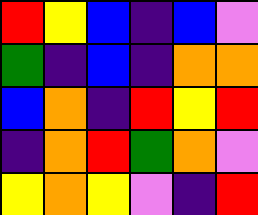[["red", "yellow", "blue", "indigo", "blue", "violet"], ["green", "indigo", "blue", "indigo", "orange", "orange"], ["blue", "orange", "indigo", "red", "yellow", "red"], ["indigo", "orange", "red", "green", "orange", "violet"], ["yellow", "orange", "yellow", "violet", "indigo", "red"]]